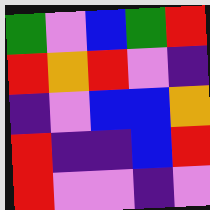[["green", "violet", "blue", "green", "red"], ["red", "orange", "red", "violet", "indigo"], ["indigo", "violet", "blue", "blue", "orange"], ["red", "indigo", "indigo", "blue", "red"], ["red", "violet", "violet", "indigo", "violet"]]